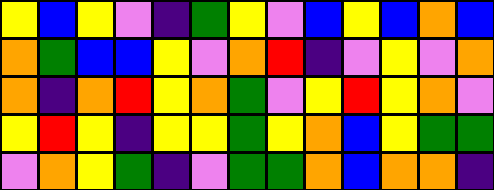[["yellow", "blue", "yellow", "violet", "indigo", "green", "yellow", "violet", "blue", "yellow", "blue", "orange", "blue"], ["orange", "green", "blue", "blue", "yellow", "violet", "orange", "red", "indigo", "violet", "yellow", "violet", "orange"], ["orange", "indigo", "orange", "red", "yellow", "orange", "green", "violet", "yellow", "red", "yellow", "orange", "violet"], ["yellow", "red", "yellow", "indigo", "yellow", "yellow", "green", "yellow", "orange", "blue", "yellow", "green", "green"], ["violet", "orange", "yellow", "green", "indigo", "violet", "green", "green", "orange", "blue", "orange", "orange", "indigo"]]